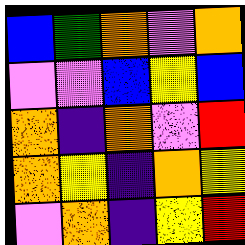[["blue", "green", "orange", "violet", "orange"], ["violet", "violet", "blue", "yellow", "blue"], ["orange", "indigo", "orange", "violet", "red"], ["orange", "yellow", "indigo", "orange", "yellow"], ["violet", "orange", "indigo", "yellow", "red"]]